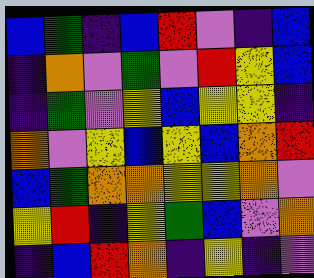[["blue", "green", "indigo", "blue", "red", "violet", "indigo", "blue"], ["indigo", "orange", "violet", "green", "violet", "red", "yellow", "blue"], ["indigo", "green", "violet", "yellow", "blue", "yellow", "yellow", "indigo"], ["orange", "violet", "yellow", "blue", "yellow", "blue", "orange", "red"], ["blue", "green", "orange", "orange", "yellow", "yellow", "orange", "violet"], ["yellow", "red", "indigo", "yellow", "green", "blue", "violet", "orange"], ["indigo", "blue", "red", "orange", "indigo", "yellow", "indigo", "violet"]]